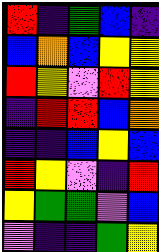[["red", "indigo", "green", "blue", "indigo"], ["blue", "orange", "blue", "yellow", "yellow"], ["red", "yellow", "violet", "red", "yellow"], ["indigo", "red", "red", "blue", "orange"], ["indigo", "indigo", "blue", "yellow", "blue"], ["red", "yellow", "violet", "indigo", "red"], ["yellow", "green", "green", "violet", "blue"], ["violet", "indigo", "indigo", "green", "yellow"]]